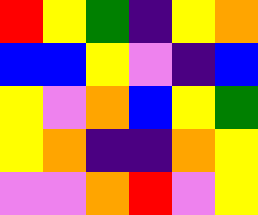[["red", "yellow", "green", "indigo", "yellow", "orange"], ["blue", "blue", "yellow", "violet", "indigo", "blue"], ["yellow", "violet", "orange", "blue", "yellow", "green"], ["yellow", "orange", "indigo", "indigo", "orange", "yellow"], ["violet", "violet", "orange", "red", "violet", "yellow"]]